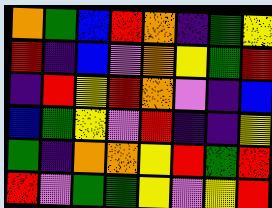[["orange", "green", "blue", "red", "orange", "indigo", "green", "yellow"], ["red", "indigo", "blue", "violet", "orange", "yellow", "green", "red"], ["indigo", "red", "yellow", "red", "orange", "violet", "indigo", "blue"], ["blue", "green", "yellow", "violet", "red", "indigo", "indigo", "yellow"], ["green", "indigo", "orange", "orange", "yellow", "red", "green", "red"], ["red", "violet", "green", "green", "yellow", "violet", "yellow", "red"]]